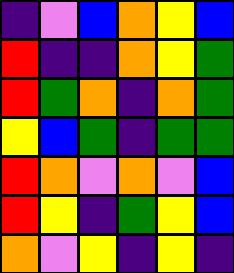[["indigo", "violet", "blue", "orange", "yellow", "blue"], ["red", "indigo", "indigo", "orange", "yellow", "green"], ["red", "green", "orange", "indigo", "orange", "green"], ["yellow", "blue", "green", "indigo", "green", "green"], ["red", "orange", "violet", "orange", "violet", "blue"], ["red", "yellow", "indigo", "green", "yellow", "blue"], ["orange", "violet", "yellow", "indigo", "yellow", "indigo"]]